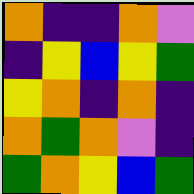[["orange", "indigo", "indigo", "orange", "violet"], ["indigo", "yellow", "blue", "yellow", "green"], ["yellow", "orange", "indigo", "orange", "indigo"], ["orange", "green", "orange", "violet", "indigo"], ["green", "orange", "yellow", "blue", "green"]]